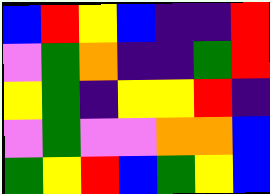[["blue", "red", "yellow", "blue", "indigo", "indigo", "red"], ["violet", "green", "orange", "indigo", "indigo", "green", "red"], ["yellow", "green", "indigo", "yellow", "yellow", "red", "indigo"], ["violet", "green", "violet", "violet", "orange", "orange", "blue"], ["green", "yellow", "red", "blue", "green", "yellow", "blue"]]